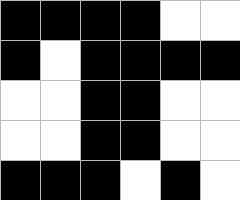[["black", "black", "black", "black", "white", "white"], ["black", "white", "black", "black", "black", "black"], ["white", "white", "black", "black", "white", "white"], ["white", "white", "black", "black", "white", "white"], ["black", "black", "black", "white", "black", "white"]]